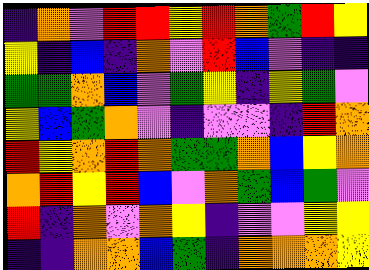[["indigo", "orange", "violet", "red", "red", "yellow", "red", "orange", "green", "red", "yellow"], ["yellow", "indigo", "blue", "indigo", "orange", "violet", "red", "blue", "violet", "indigo", "indigo"], ["green", "green", "orange", "blue", "violet", "green", "yellow", "indigo", "yellow", "green", "violet"], ["yellow", "blue", "green", "orange", "violet", "indigo", "violet", "violet", "indigo", "red", "orange"], ["red", "yellow", "orange", "red", "orange", "green", "green", "orange", "blue", "yellow", "orange"], ["orange", "red", "yellow", "red", "blue", "violet", "orange", "green", "blue", "green", "violet"], ["red", "indigo", "orange", "violet", "orange", "yellow", "indigo", "violet", "violet", "yellow", "yellow"], ["indigo", "indigo", "orange", "orange", "blue", "green", "indigo", "orange", "orange", "orange", "yellow"]]